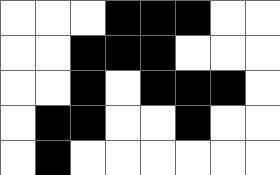[["white", "white", "white", "black", "black", "black", "white", "white"], ["white", "white", "black", "black", "black", "white", "white", "white"], ["white", "white", "black", "white", "black", "black", "black", "white"], ["white", "black", "black", "white", "white", "black", "white", "white"], ["white", "black", "white", "white", "white", "white", "white", "white"]]